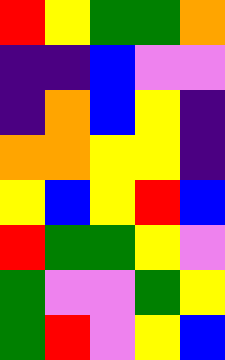[["red", "yellow", "green", "green", "orange"], ["indigo", "indigo", "blue", "violet", "violet"], ["indigo", "orange", "blue", "yellow", "indigo"], ["orange", "orange", "yellow", "yellow", "indigo"], ["yellow", "blue", "yellow", "red", "blue"], ["red", "green", "green", "yellow", "violet"], ["green", "violet", "violet", "green", "yellow"], ["green", "red", "violet", "yellow", "blue"]]